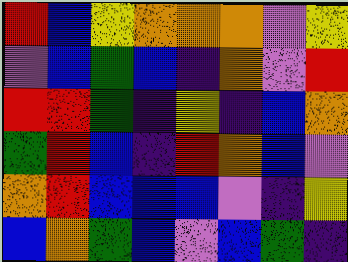[["red", "blue", "yellow", "orange", "orange", "orange", "violet", "yellow"], ["violet", "blue", "green", "blue", "indigo", "orange", "violet", "red"], ["red", "red", "green", "indigo", "yellow", "indigo", "blue", "orange"], ["green", "red", "blue", "indigo", "red", "orange", "blue", "violet"], ["orange", "red", "blue", "blue", "blue", "violet", "indigo", "yellow"], ["blue", "orange", "green", "blue", "violet", "blue", "green", "indigo"]]